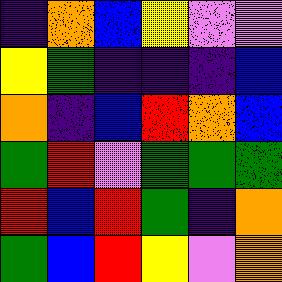[["indigo", "orange", "blue", "yellow", "violet", "violet"], ["yellow", "green", "indigo", "indigo", "indigo", "blue"], ["orange", "indigo", "blue", "red", "orange", "blue"], ["green", "red", "violet", "green", "green", "green"], ["red", "blue", "red", "green", "indigo", "orange"], ["green", "blue", "red", "yellow", "violet", "orange"]]